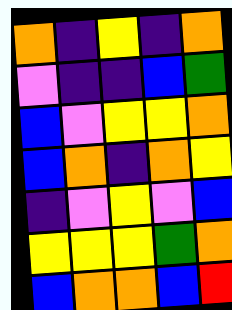[["orange", "indigo", "yellow", "indigo", "orange"], ["violet", "indigo", "indigo", "blue", "green"], ["blue", "violet", "yellow", "yellow", "orange"], ["blue", "orange", "indigo", "orange", "yellow"], ["indigo", "violet", "yellow", "violet", "blue"], ["yellow", "yellow", "yellow", "green", "orange"], ["blue", "orange", "orange", "blue", "red"]]